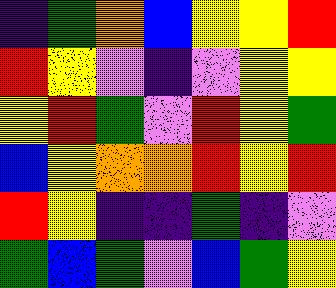[["indigo", "green", "orange", "blue", "yellow", "yellow", "red"], ["red", "yellow", "violet", "indigo", "violet", "yellow", "yellow"], ["yellow", "red", "green", "violet", "red", "yellow", "green"], ["blue", "yellow", "orange", "orange", "red", "yellow", "red"], ["red", "yellow", "indigo", "indigo", "green", "indigo", "violet"], ["green", "blue", "green", "violet", "blue", "green", "yellow"]]